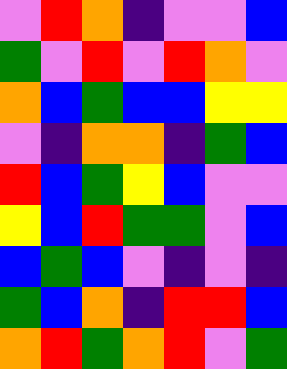[["violet", "red", "orange", "indigo", "violet", "violet", "blue"], ["green", "violet", "red", "violet", "red", "orange", "violet"], ["orange", "blue", "green", "blue", "blue", "yellow", "yellow"], ["violet", "indigo", "orange", "orange", "indigo", "green", "blue"], ["red", "blue", "green", "yellow", "blue", "violet", "violet"], ["yellow", "blue", "red", "green", "green", "violet", "blue"], ["blue", "green", "blue", "violet", "indigo", "violet", "indigo"], ["green", "blue", "orange", "indigo", "red", "red", "blue"], ["orange", "red", "green", "orange", "red", "violet", "green"]]